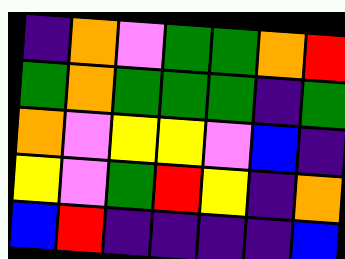[["indigo", "orange", "violet", "green", "green", "orange", "red"], ["green", "orange", "green", "green", "green", "indigo", "green"], ["orange", "violet", "yellow", "yellow", "violet", "blue", "indigo"], ["yellow", "violet", "green", "red", "yellow", "indigo", "orange"], ["blue", "red", "indigo", "indigo", "indigo", "indigo", "blue"]]